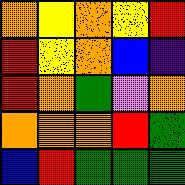[["orange", "yellow", "orange", "yellow", "red"], ["red", "yellow", "orange", "blue", "indigo"], ["red", "orange", "green", "violet", "orange"], ["orange", "orange", "orange", "red", "green"], ["blue", "red", "green", "green", "green"]]